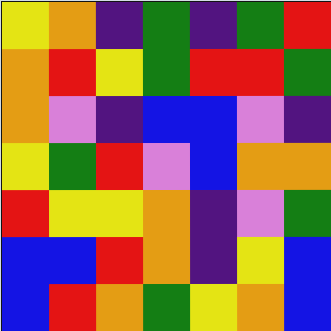[["yellow", "orange", "indigo", "green", "indigo", "green", "red"], ["orange", "red", "yellow", "green", "red", "red", "green"], ["orange", "violet", "indigo", "blue", "blue", "violet", "indigo"], ["yellow", "green", "red", "violet", "blue", "orange", "orange"], ["red", "yellow", "yellow", "orange", "indigo", "violet", "green"], ["blue", "blue", "red", "orange", "indigo", "yellow", "blue"], ["blue", "red", "orange", "green", "yellow", "orange", "blue"]]